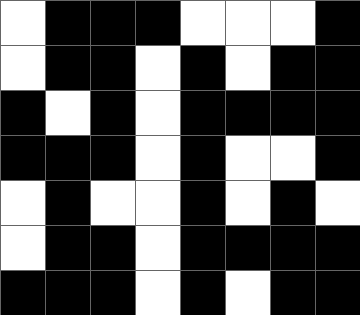[["white", "black", "black", "black", "white", "white", "white", "black"], ["white", "black", "black", "white", "black", "white", "black", "black"], ["black", "white", "black", "white", "black", "black", "black", "black"], ["black", "black", "black", "white", "black", "white", "white", "black"], ["white", "black", "white", "white", "black", "white", "black", "white"], ["white", "black", "black", "white", "black", "black", "black", "black"], ["black", "black", "black", "white", "black", "white", "black", "black"]]